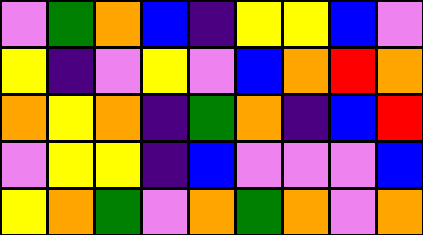[["violet", "green", "orange", "blue", "indigo", "yellow", "yellow", "blue", "violet"], ["yellow", "indigo", "violet", "yellow", "violet", "blue", "orange", "red", "orange"], ["orange", "yellow", "orange", "indigo", "green", "orange", "indigo", "blue", "red"], ["violet", "yellow", "yellow", "indigo", "blue", "violet", "violet", "violet", "blue"], ["yellow", "orange", "green", "violet", "orange", "green", "orange", "violet", "orange"]]